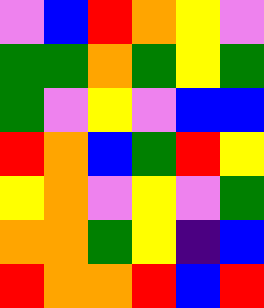[["violet", "blue", "red", "orange", "yellow", "violet"], ["green", "green", "orange", "green", "yellow", "green"], ["green", "violet", "yellow", "violet", "blue", "blue"], ["red", "orange", "blue", "green", "red", "yellow"], ["yellow", "orange", "violet", "yellow", "violet", "green"], ["orange", "orange", "green", "yellow", "indigo", "blue"], ["red", "orange", "orange", "red", "blue", "red"]]